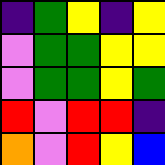[["indigo", "green", "yellow", "indigo", "yellow"], ["violet", "green", "green", "yellow", "yellow"], ["violet", "green", "green", "yellow", "green"], ["red", "violet", "red", "red", "indigo"], ["orange", "violet", "red", "yellow", "blue"]]